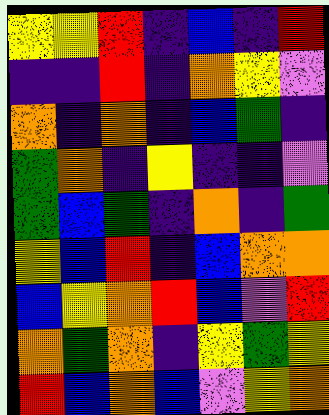[["yellow", "yellow", "red", "indigo", "blue", "indigo", "red"], ["indigo", "indigo", "red", "indigo", "orange", "yellow", "violet"], ["orange", "indigo", "orange", "indigo", "blue", "green", "indigo"], ["green", "orange", "indigo", "yellow", "indigo", "indigo", "violet"], ["green", "blue", "green", "indigo", "orange", "indigo", "green"], ["yellow", "blue", "red", "indigo", "blue", "orange", "orange"], ["blue", "yellow", "orange", "red", "blue", "violet", "red"], ["orange", "green", "orange", "indigo", "yellow", "green", "yellow"], ["red", "blue", "orange", "blue", "violet", "yellow", "orange"]]